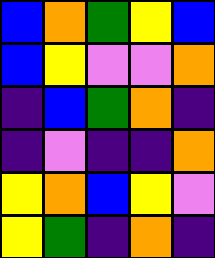[["blue", "orange", "green", "yellow", "blue"], ["blue", "yellow", "violet", "violet", "orange"], ["indigo", "blue", "green", "orange", "indigo"], ["indigo", "violet", "indigo", "indigo", "orange"], ["yellow", "orange", "blue", "yellow", "violet"], ["yellow", "green", "indigo", "orange", "indigo"]]